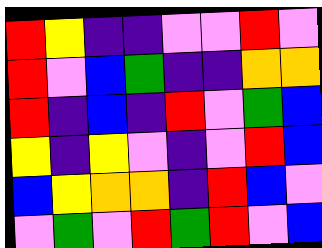[["red", "yellow", "indigo", "indigo", "violet", "violet", "red", "violet"], ["red", "violet", "blue", "green", "indigo", "indigo", "orange", "orange"], ["red", "indigo", "blue", "indigo", "red", "violet", "green", "blue"], ["yellow", "indigo", "yellow", "violet", "indigo", "violet", "red", "blue"], ["blue", "yellow", "orange", "orange", "indigo", "red", "blue", "violet"], ["violet", "green", "violet", "red", "green", "red", "violet", "blue"]]